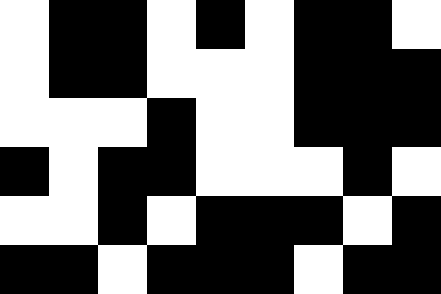[["white", "black", "black", "white", "black", "white", "black", "black", "white"], ["white", "black", "black", "white", "white", "white", "black", "black", "black"], ["white", "white", "white", "black", "white", "white", "black", "black", "black"], ["black", "white", "black", "black", "white", "white", "white", "black", "white"], ["white", "white", "black", "white", "black", "black", "black", "white", "black"], ["black", "black", "white", "black", "black", "black", "white", "black", "black"]]